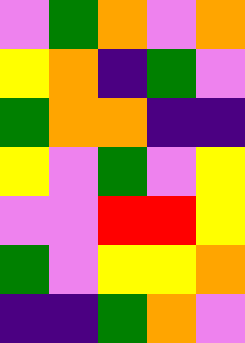[["violet", "green", "orange", "violet", "orange"], ["yellow", "orange", "indigo", "green", "violet"], ["green", "orange", "orange", "indigo", "indigo"], ["yellow", "violet", "green", "violet", "yellow"], ["violet", "violet", "red", "red", "yellow"], ["green", "violet", "yellow", "yellow", "orange"], ["indigo", "indigo", "green", "orange", "violet"]]